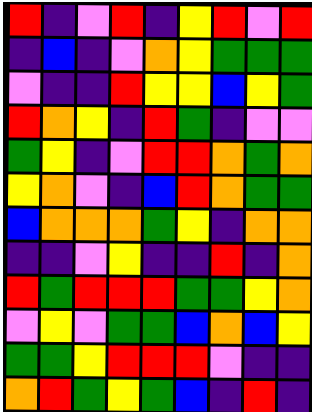[["red", "indigo", "violet", "red", "indigo", "yellow", "red", "violet", "red"], ["indigo", "blue", "indigo", "violet", "orange", "yellow", "green", "green", "green"], ["violet", "indigo", "indigo", "red", "yellow", "yellow", "blue", "yellow", "green"], ["red", "orange", "yellow", "indigo", "red", "green", "indigo", "violet", "violet"], ["green", "yellow", "indigo", "violet", "red", "red", "orange", "green", "orange"], ["yellow", "orange", "violet", "indigo", "blue", "red", "orange", "green", "green"], ["blue", "orange", "orange", "orange", "green", "yellow", "indigo", "orange", "orange"], ["indigo", "indigo", "violet", "yellow", "indigo", "indigo", "red", "indigo", "orange"], ["red", "green", "red", "red", "red", "green", "green", "yellow", "orange"], ["violet", "yellow", "violet", "green", "green", "blue", "orange", "blue", "yellow"], ["green", "green", "yellow", "red", "red", "red", "violet", "indigo", "indigo"], ["orange", "red", "green", "yellow", "green", "blue", "indigo", "red", "indigo"]]